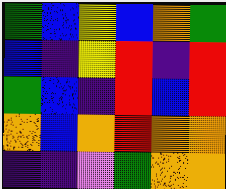[["green", "blue", "yellow", "blue", "orange", "green"], ["blue", "indigo", "yellow", "red", "indigo", "red"], ["green", "blue", "indigo", "red", "blue", "red"], ["orange", "blue", "orange", "red", "orange", "orange"], ["indigo", "indigo", "violet", "green", "orange", "orange"]]